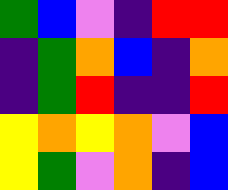[["green", "blue", "violet", "indigo", "red", "red"], ["indigo", "green", "orange", "blue", "indigo", "orange"], ["indigo", "green", "red", "indigo", "indigo", "red"], ["yellow", "orange", "yellow", "orange", "violet", "blue"], ["yellow", "green", "violet", "orange", "indigo", "blue"]]